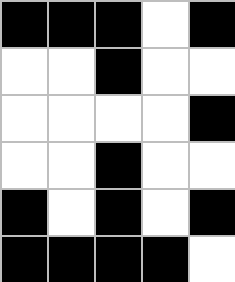[["black", "black", "black", "white", "black"], ["white", "white", "black", "white", "white"], ["white", "white", "white", "white", "black"], ["white", "white", "black", "white", "white"], ["black", "white", "black", "white", "black"], ["black", "black", "black", "black", "white"]]